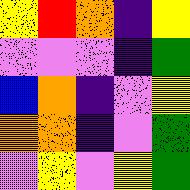[["yellow", "red", "orange", "indigo", "yellow"], ["violet", "violet", "violet", "indigo", "green"], ["blue", "orange", "indigo", "violet", "yellow"], ["orange", "orange", "indigo", "violet", "green"], ["violet", "yellow", "violet", "yellow", "green"]]